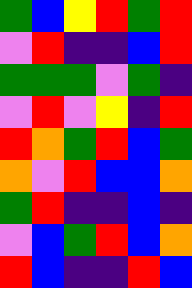[["green", "blue", "yellow", "red", "green", "red"], ["violet", "red", "indigo", "indigo", "blue", "red"], ["green", "green", "green", "violet", "green", "indigo"], ["violet", "red", "violet", "yellow", "indigo", "red"], ["red", "orange", "green", "red", "blue", "green"], ["orange", "violet", "red", "blue", "blue", "orange"], ["green", "red", "indigo", "indigo", "blue", "indigo"], ["violet", "blue", "green", "red", "blue", "orange"], ["red", "blue", "indigo", "indigo", "red", "blue"]]